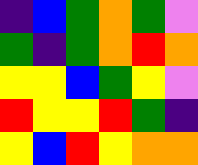[["indigo", "blue", "green", "orange", "green", "violet"], ["green", "indigo", "green", "orange", "red", "orange"], ["yellow", "yellow", "blue", "green", "yellow", "violet"], ["red", "yellow", "yellow", "red", "green", "indigo"], ["yellow", "blue", "red", "yellow", "orange", "orange"]]